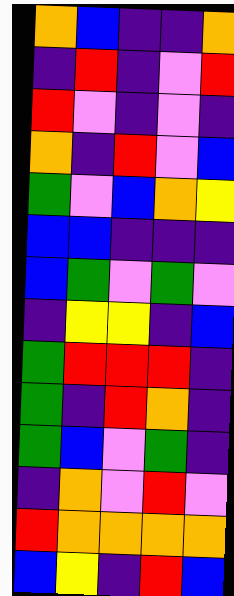[["orange", "blue", "indigo", "indigo", "orange"], ["indigo", "red", "indigo", "violet", "red"], ["red", "violet", "indigo", "violet", "indigo"], ["orange", "indigo", "red", "violet", "blue"], ["green", "violet", "blue", "orange", "yellow"], ["blue", "blue", "indigo", "indigo", "indigo"], ["blue", "green", "violet", "green", "violet"], ["indigo", "yellow", "yellow", "indigo", "blue"], ["green", "red", "red", "red", "indigo"], ["green", "indigo", "red", "orange", "indigo"], ["green", "blue", "violet", "green", "indigo"], ["indigo", "orange", "violet", "red", "violet"], ["red", "orange", "orange", "orange", "orange"], ["blue", "yellow", "indigo", "red", "blue"]]